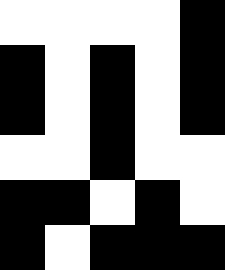[["white", "white", "white", "white", "black"], ["black", "white", "black", "white", "black"], ["black", "white", "black", "white", "black"], ["white", "white", "black", "white", "white"], ["black", "black", "white", "black", "white"], ["black", "white", "black", "black", "black"]]